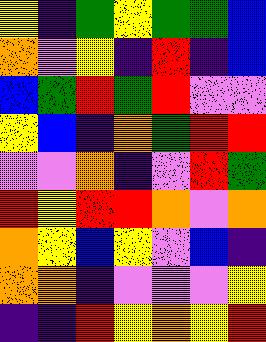[["yellow", "indigo", "green", "yellow", "green", "green", "blue"], ["orange", "violet", "yellow", "indigo", "red", "indigo", "blue"], ["blue", "green", "red", "green", "red", "violet", "violet"], ["yellow", "blue", "indigo", "orange", "green", "red", "red"], ["violet", "violet", "orange", "indigo", "violet", "red", "green"], ["red", "yellow", "red", "red", "orange", "violet", "orange"], ["orange", "yellow", "blue", "yellow", "violet", "blue", "indigo"], ["orange", "orange", "indigo", "violet", "violet", "violet", "yellow"], ["indigo", "indigo", "red", "yellow", "orange", "yellow", "red"]]